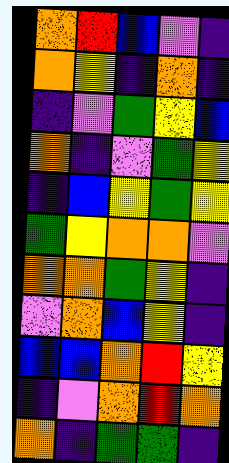[["orange", "red", "blue", "violet", "indigo"], ["orange", "yellow", "indigo", "orange", "indigo"], ["indigo", "violet", "green", "yellow", "blue"], ["orange", "indigo", "violet", "green", "yellow"], ["indigo", "blue", "yellow", "green", "yellow"], ["green", "yellow", "orange", "orange", "violet"], ["orange", "orange", "green", "yellow", "indigo"], ["violet", "orange", "blue", "yellow", "indigo"], ["blue", "blue", "orange", "red", "yellow"], ["indigo", "violet", "orange", "red", "orange"], ["orange", "indigo", "green", "green", "indigo"]]